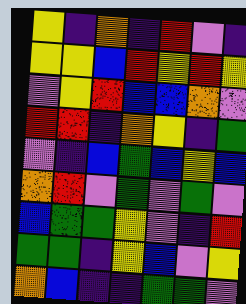[["yellow", "indigo", "orange", "indigo", "red", "violet", "indigo"], ["yellow", "yellow", "blue", "red", "yellow", "red", "yellow"], ["violet", "yellow", "red", "blue", "blue", "orange", "violet"], ["red", "red", "indigo", "orange", "yellow", "indigo", "green"], ["violet", "indigo", "blue", "green", "blue", "yellow", "blue"], ["orange", "red", "violet", "green", "violet", "green", "violet"], ["blue", "green", "green", "yellow", "violet", "indigo", "red"], ["green", "green", "indigo", "yellow", "blue", "violet", "yellow"], ["orange", "blue", "indigo", "indigo", "green", "green", "violet"]]